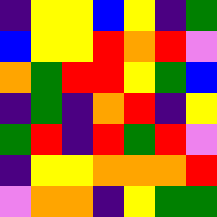[["indigo", "yellow", "yellow", "blue", "yellow", "indigo", "green"], ["blue", "yellow", "yellow", "red", "orange", "red", "violet"], ["orange", "green", "red", "red", "yellow", "green", "blue"], ["indigo", "green", "indigo", "orange", "red", "indigo", "yellow"], ["green", "red", "indigo", "red", "green", "red", "violet"], ["indigo", "yellow", "yellow", "orange", "orange", "orange", "red"], ["violet", "orange", "orange", "indigo", "yellow", "green", "green"]]